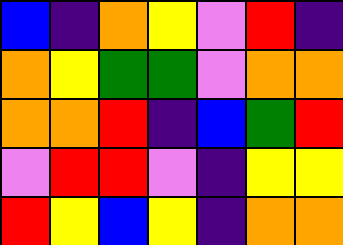[["blue", "indigo", "orange", "yellow", "violet", "red", "indigo"], ["orange", "yellow", "green", "green", "violet", "orange", "orange"], ["orange", "orange", "red", "indigo", "blue", "green", "red"], ["violet", "red", "red", "violet", "indigo", "yellow", "yellow"], ["red", "yellow", "blue", "yellow", "indigo", "orange", "orange"]]